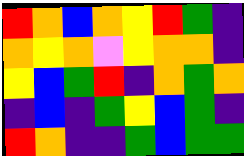[["red", "orange", "blue", "orange", "yellow", "red", "green", "indigo"], ["orange", "yellow", "orange", "violet", "yellow", "orange", "orange", "indigo"], ["yellow", "blue", "green", "red", "indigo", "orange", "green", "orange"], ["indigo", "blue", "indigo", "green", "yellow", "blue", "green", "indigo"], ["red", "orange", "indigo", "indigo", "green", "blue", "green", "green"]]